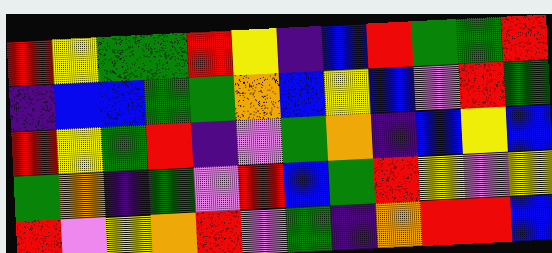[["red", "yellow", "green", "green", "red", "yellow", "indigo", "blue", "red", "green", "green", "red"], ["indigo", "blue", "blue", "green", "green", "orange", "blue", "yellow", "blue", "violet", "red", "green"], ["red", "yellow", "green", "red", "indigo", "violet", "green", "orange", "indigo", "blue", "yellow", "blue"], ["green", "orange", "indigo", "green", "violet", "red", "blue", "green", "red", "yellow", "violet", "yellow"], ["red", "violet", "yellow", "orange", "red", "violet", "green", "indigo", "orange", "red", "red", "blue"]]